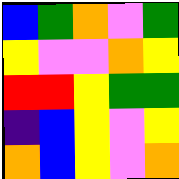[["blue", "green", "orange", "violet", "green"], ["yellow", "violet", "violet", "orange", "yellow"], ["red", "red", "yellow", "green", "green"], ["indigo", "blue", "yellow", "violet", "yellow"], ["orange", "blue", "yellow", "violet", "orange"]]